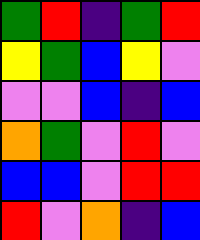[["green", "red", "indigo", "green", "red"], ["yellow", "green", "blue", "yellow", "violet"], ["violet", "violet", "blue", "indigo", "blue"], ["orange", "green", "violet", "red", "violet"], ["blue", "blue", "violet", "red", "red"], ["red", "violet", "orange", "indigo", "blue"]]